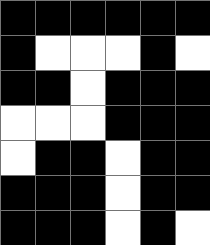[["black", "black", "black", "black", "black", "black"], ["black", "white", "white", "white", "black", "white"], ["black", "black", "white", "black", "black", "black"], ["white", "white", "white", "black", "black", "black"], ["white", "black", "black", "white", "black", "black"], ["black", "black", "black", "white", "black", "black"], ["black", "black", "black", "white", "black", "white"]]